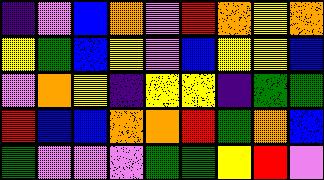[["indigo", "violet", "blue", "orange", "violet", "red", "orange", "yellow", "orange"], ["yellow", "green", "blue", "yellow", "violet", "blue", "yellow", "yellow", "blue"], ["violet", "orange", "yellow", "indigo", "yellow", "yellow", "indigo", "green", "green"], ["red", "blue", "blue", "orange", "orange", "red", "green", "orange", "blue"], ["green", "violet", "violet", "violet", "green", "green", "yellow", "red", "violet"]]